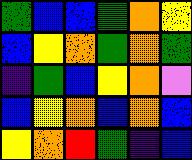[["green", "blue", "blue", "green", "orange", "yellow"], ["blue", "yellow", "orange", "green", "orange", "green"], ["indigo", "green", "blue", "yellow", "orange", "violet"], ["blue", "yellow", "orange", "blue", "orange", "blue"], ["yellow", "orange", "red", "green", "indigo", "blue"]]